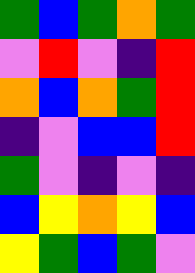[["green", "blue", "green", "orange", "green"], ["violet", "red", "violet", "indigo", "red"], ["orange", "blue", "orange", "green", "red"], ["indigo", "violet", "blue", "blue", "red"], ["green", "violet", "indigo", "violet", "indigo"], ["blue", "yellow", "orange", "yellow", "blue"], ["yellow", "green", "blue", "green", "violet"]]